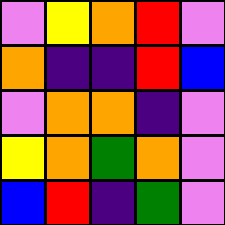[["violet", "yellow", "orange", "red", "violet"], ["orange", "indigo", "indigo", "red", "blue"], ["violet", "orange", "orange", "indigo", "violet"], ["yellow", "orange", "green", "orange", "violet"], ["blue", "red", "indigo", "green", "violet"]]